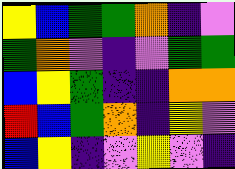[["yellow", "blue", "green", "green", "orange", "indigo", "violet"], ["green", "orange", "violet", "indigo", "violet", "green", "green"], ["blue", "yellow", "green", "indigo", "indigo", "orange", "orange"], ["red", "blue", "green", "orange", "indigo", "yellow", "violet"], ["blue", "yellow", "indigo", "violet", "yellow", "violet", "indigo"]]